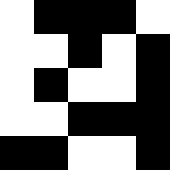[["white", "black", "black", "black", "white"], ["white", "white", "black", "white", "black"], ["white", "black", "white", "white", "black"], ["white", "white", "black", "black", "black"], ["black", "black", "white", "white", "black"]]